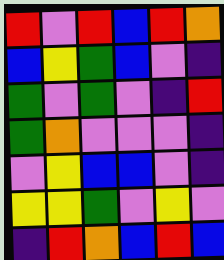[["red", "violet", "red", "blue", "red", "orange"], ["blue", "yellow", "green", "blue", "violet", "indigo"], ["green", "violet", "green", "violet", "indigo", "red"], ["green", "orange", "violet", "violet", "violet", "indigo"], ["violet", "yellow", "blue", "blue", "violet", "indigo"], ["yellow", "yellow", "green", "violet", "yellow", "violet"], ["indigo", "red", "orange", "blue", "red", "blue"]]